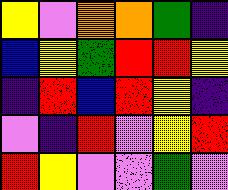[["yellow", "violet", "orange", "orange", "green", "indigo"], ["blue", "yellow", "green", "red", "red", "yellow"], ["indigo", "red", "blue", "red", "yellow", "indigo"], ["violet", "indigo", "red", "violet", "yellow", "red"], ["red", "yellow", "violet", "violet", "green", "violet"]]